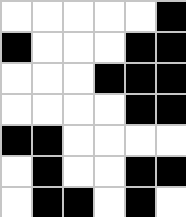[["white", "white", "white", "white", "white", "black"], ["black", "white", "white", "white", "black", "black"], ["white", "white", "white", "black", "black", "black"], ["white", "white", "white", "white", "black", "black"], ["black", "black", "white", "white", "white", "white"], ["white", "black", "white", "white", "black", "black"], ["white", "black", "black", "white", "black", "white"]]